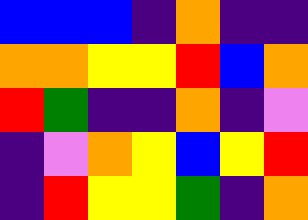[["blue", "blue", "blue", "indigo", "orange", "indigo", "indigo"], ["orange", "orange", "yellow", "yellow", "red", "blue", "orange"], ["red", "green", "indigo", "indigo", "orange", "indigo", "violet"], ["indigo", "violet", "orange", "yellow", "blue", "yellow", "red"], ["indigo", "red", "yellow", "yellow", "green", "indigo", "orange"]]